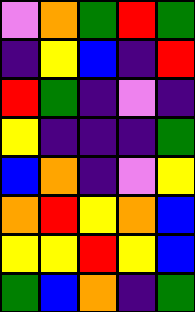[["violet", "orange", "green", "red", "green"], ["indigo", "yellow", "blue", "indigo", "red"], ["red", "green", "indigo", "violet", "indigo"], ["yellow", "indigo", "indigo", "indigo", "green"], ["blue", "orange", "indigo", "violet", "yellow"], ["orange", "red", "yellow", "orange", "blue"], ["yellow", "yellow", "red", "yellow", "blue"], ["green", "blue", "orange", "indigo", "green"]]